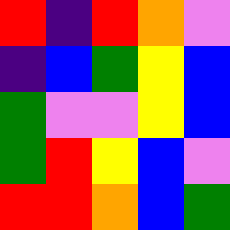[["red", "indigo", "red", "orange", "violet"], ["indigo", "blue", "green", "yellow", "blue"], ["green", "violet", "violet", "yellow", "blue"], ["green", "red", "yellow", "blue", "violet"], ["red", "red", "orange", "blue", "green"]]